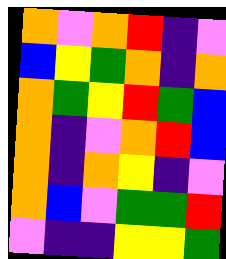[["orange", "violet", "orange", "red", "indigo", "violet"], ["blue", "yellow", "green", "orange", "indigo", "orange"], ["orange", "green", "yellow", "red", "green", "blue"], ["orange", "indigo", "violet", "orange", "red", "blue"], ["orange", "indigo", "orange", "yellow", "indigo", "violet"], ["orange", "blue", "violet", "green", "green", "red"], ["violet", "indigo", "indigo", "yellow", "yellow", "green"]]